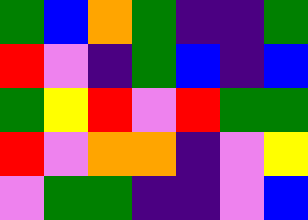[["green", "blue", "orange", "green", "indigo", "indigo", "green"], ["red", "violet", "indigo", "green", "blue", "indigo", "blue"], ["green", "yellow", "red", "violet", "red", "green", "green"], ["red", "violet", "orange", "orange", "indigo", "violet", "yellow"], ["violet", "green", "green", "indigo", "indigo", "violet", "blue"]]